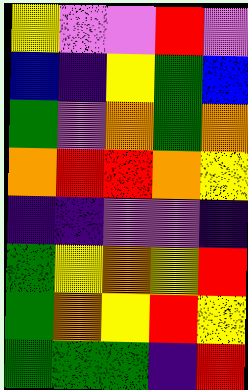[["yellow", "violet", "violet", "red", "violet"], ["blue", "indigo", "yellow", "green", "blue"], ["green", "violet", "orange", "green", "orange"], ["orange", "red", "red", "orange", "yellow"], ["indigo", "indigo", "violet", "violet", "indigo"], ["green", "yellow", "orange", "yellow", "red"], ["green", "orange", "yellow", "red", "yellow"], ["green", "green", "green", "indigo", "red"]]